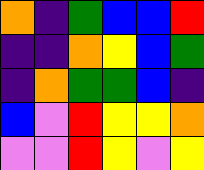[["orange", "indigo", "green", "blue", "blue", "red"], ["indigo", "indigo", "orange", "yellow", "blue", "green"], ["indigo", "orange", "green", "green", "blue", "indigo"], ["blue", "violet", "red", "yellow", "yellow", "orange"], ["violet", "violet", "red", "yellow", "violet", "yellow"]]